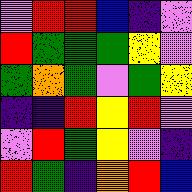[["violet", "red", "red", "blue", "indigo", "violet"], ["red", "green", "green", "green", "yellow", "violet"], ["green", "orange", "green", "violet", "green", "yellow"], ["indigo", "indigo", "red", "yellow", "red", "violet"], ["violet", "red", "green", "yellow", "violet", "indigo"], ["red", "green", "indigo", "orange", "red", "blue"]]